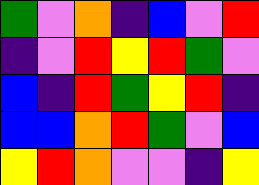[["green", "violet", "orange", "indigo", "blue", "violet", "red"], ["indigo", "violet", "red", "yellow", "red", "green", "violet"], ["blue", "indigo", "red", "green", "yellow", "red", "indigo"], ["blue", "blue", "orange", "red", "green", "violet", "blue"], ["yellow", "red", "orange", "violet", "violet", "indigo", "yellow"]]